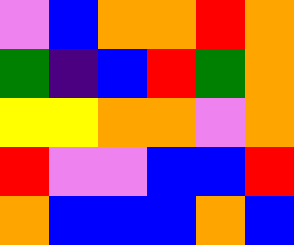[["violet", "blue", "orange", "orange", "red", "orange"], ["green", "indigo", "blue", "red", "green", "orange"], ["yellow", "yellow", "orange", "orange", "violet", "orange"], ["red", "violet", "violet", "blue", "blue", "red"], ["orange", "blue", "blue", "blue", "orange", "blue"]]